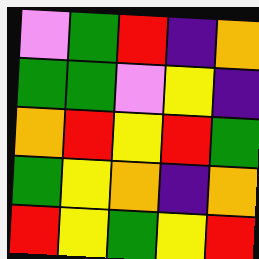[["violet", "green", "red", "indigo", "orange"], ["green", "green", "violet", "yellow", "indigo"], ["orange", "red", "yellow", "red", "green"], ["green", "yellow", "orange", "indigo", "orange"], ["red", "yellow", "green", "yellow", "red"]]